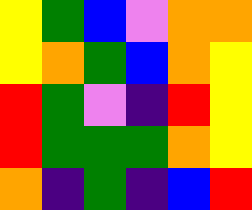[["yellow", "green", "blue", "violet", "orange", "orange"], ["yellow", "orange", "green", "blue", "orange", "yellow"], ["red", "green", "violet", "indigo", "red", "yellow"], ["red", "green", "green", "green", "orange", "yellow"], ["orange", "indigo", "green", "indigo", "blue", "red"]]